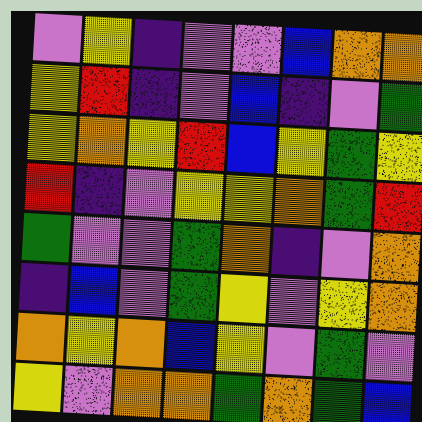[["violet", "yellow", "indigo", "violet", "violet", "blue", "orange", "orange"], ["yellow", "red", "indigo", "violet", "blue", "indigo", "violet", "green"], ["yellow", "orange", "yellow", "red", "blue", "yellow", "green", "yellow"], ["red", "indigo", "violet", "yellow", "yellow", "orange", "green", "red"], ["green", "violet", "violet", "green", "orange", "indigo", "violet", "orange"], ["indigo", "blue", "violet", "green", "yellow", "violet", "yellow", "orange"], ["orange", "yellow", "orange", "blue", "yellow", "violet", "green", "violet"], ["yellow", "violet", "orange", "orange", "green", "orange", "green", "blue"]]